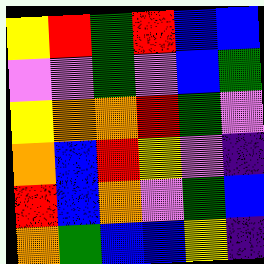[["yellow", "red", "green", "red", "blue", "blue"], ["violet", "violet", "green", "violet", "blue", "green"], ["yellow", "orange", "orange", "red", "green", "violet"], ["orange", "blue", "red", "yellow", "violet", "indigo"], ["red", "blue", "orange", "violet", "green", "blue"], ["orange", "green", "blue", "blue", "yellow", "indigo"]]